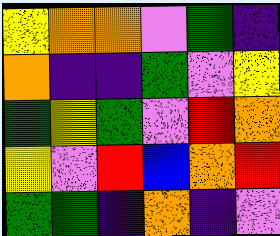[["yellow", "orange", "orange", "violet", "green", "indigo"], ["orange", "indigo", "indigo", "green", "violet", "yellow"], ["green", "yellow", "green", "violet", "red", "orange"], ["yellow", "violet", "red", "blue", "orange", "red"], ["green", "green", "indigo", "orange", "indigo", "violet"]]